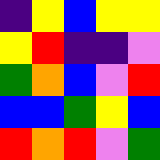[["indigo", "yellow", "blue", "yellow", "yellow"], ["yellow", "red", "indigo", "indigo", "violet"], ["green", "orange", "blue", "violet", "red"], ["blue", "blue", "green", "yellow", "blue"], ["red", "orange", "red", "violet", "green"]]